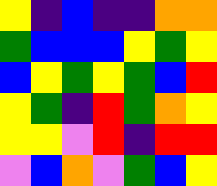[["yellow", "indigo", "blue", "indigo", "indigo", "orange", "orange"], ["green", "blue", "blue", "blue", "yellow", "green", "yellow"], ["blue", "yellow", "green", "yellow", "green", "blue", "red"], ["yellow", "green", "indigo", "red", "green", "orange", "yellow"], ["yellow", "yellow", "violet", "red", "indigo", "red", "red"], ["violet", "blue", "orange", "violet", "green", "blue", "yellow"]]